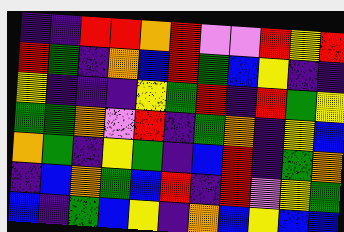[["indigo", "indigo", "red", "red", "orange", "red", "violet", "violet", "red", "yellow", "red"], ["red", "green", "indigo", "orange", "blue", "red", "green", "blue", "yellow", "indigo", "indigo"], ["yellow", "indigo", "indigo", "indigo", "yellow", "green", "red", "indigo", "red", "green", "yellow"], ["green", "green", "orange", "violet", "red", "indigo", "green", "orange", "indigo", "yellow", "blue"], ["orange", "green", "indigo", "yellow", "green", "indigo", "blue", "red", "indigo", "green", "orange"], ["indigo", "blue", "orange", "green", "blue", "red", "indigo", "red", "violet", "yellow", "green"], ["blue", "indigo", "green", "blue", "yellow", "indigo", "orange", "blue", "yellow", "blue", "blue"]]